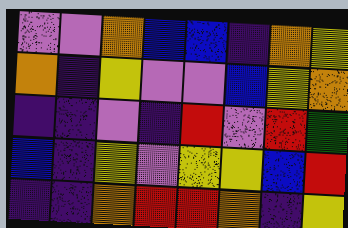[["violet", "violet", "orange", "blue", "blue", "indigo", "orange", "yellow"], ["orange", "indigo", "yellow", "violet", "violet", "blue", "yellow", "orange"], ["indigo", "indigo", "violet", "indigo", "red", "violet", "red", "green"], ["blue", "indigo", "yellow", "violet", "yellow", "yellow", "blue", "red"], ["indigo", "indigo", "orange", "red", "red", "orange", "indigo", "yellow"]]